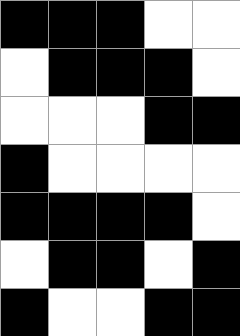[["black", "black", "black", "white", "white"], ["white", "black", "black", "black", "white"], ["white", "white", "white", "black", "black"], ["black", "white", "white", "white", "white"], ["black", "black", "black", "black", "white"], ["white", "black", "black", "white", "black"], ["black", "white", "white", "black", "black"]]